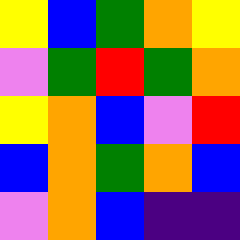[["yellow", "blue", "green", "orange", "yellow"], ["violet", "green", "red", "green", "orange"], ["yellow", "orange", "blue", "violet", "red"], ["blue", "orange", "green", "orange", "blue"], ["violet", "orange", "blue", "indigo", "indigo"]]